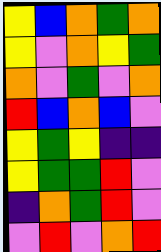[["yellow", "blue", "orange", "green", "orange"], ["yellow", "violet", "orange", "yellow", "green"], ["orange", "violet", "green", "violet", "orange"], ["red", "blue", "orange", "blue", "violet"], ["yellow", "green", "yellow", "indigo", "indigo"], ["yellow", "green", "green", "red", "violet"], ["indigo", "orange", "green", "red", "violet"], ["violet", "red", "violet", "orange", "red"]]